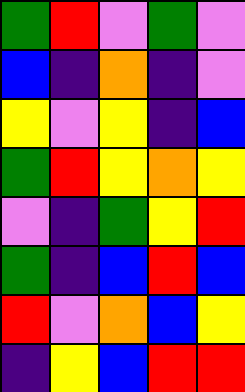[["green", "red", "violet", "green", "violet"], ["blue", "indigo", "orange", "indigo", "violet"], ["yellow", "violet", "yellow", "indigo", "blue"], ["green", "red", "yellow", "orange", "yellow"], ["violet", "indigo", "green", "yellow", "red"], ["green", "indigo", "blue", "red", "blue"], ["red", "violet", "orange", "blue", "yellow"], ["indigo", "yellow", "blue", "red", "red"]]